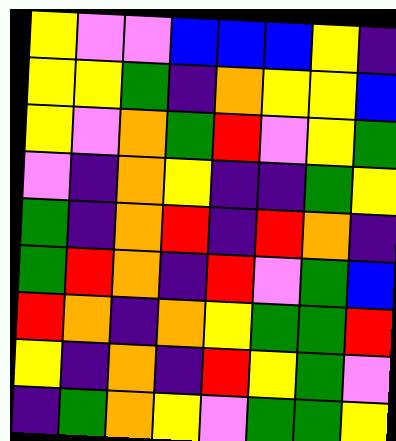[["yellow", "violet", "violet", "blue", "blue", "blue", "yellow", "indigo"], ["yellow", "yellow", "green", "indigo", "orange", "yellow", "yellow", "blue"], ["yellow", "violet", "orange", "green", "red", "violet", "yellow", "green"], ["violet", "indigo", "orange", "yellow", "indigo", "indigo", "green", "yellow"], ["green", "indigo", "orange", "red", "indigo", "red", "orange", "indigo"], ["green", "red", "orange", "indigo", "red", "violet", "green", "blue"], ["red", "orange", "indigo", "orange", "yellow", "green", "green", "red"], ["yellow", "indigo", "orange", "indigo", "red", "yellow", "green", "violet"], ["indigo", "green", "orange", "yellow", "violet", "green", "green", "yellow"]]